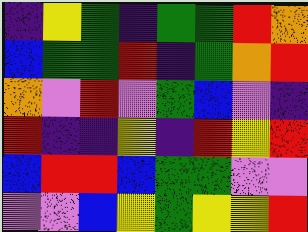[["indigo", "yellow", "green", "indigo", "green", "green", "red", "orange"], ["blue", "green", "green", "red", "indigo", "green", "orange", "red"], ["orange", "violet", "red", "violet", "green", "blue", "violet", "indigo"], ["red", "indigo", "indigo", "yellow", "indigo", "red", "yellow", "red"], ["blue", "red", "red", "blue", "green", "green", "violet", "violet"], ["violet", "violet", "blue", "yellow", "green", "yellow", "yellow", "red"]]